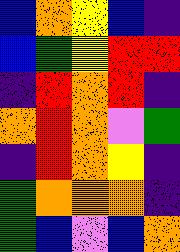[["blue", "orange", "yellow", "blue", "indigo"], ["blue", "green", "yellow", "red", "red"], ["indigo", "red", "orange", "red", "indigo"], ["orange", "red", "orange", "violet", "green"], ["indigo", "red", "orange", "yellow", "indigo"], ["green", "orange", "orange", "orange", "indigo"], ["green", "blue", "violet", "blue", "orange"]]